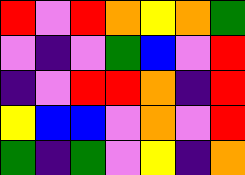[["red", "violet", "red", "orange", "yellow", "orange", "green"], ["violet", "indigo", "violet", "green", "blue", "violet", "red"], ["indigo", "violet", "red", "red", "orange", "indigo", "red"], ["yellow", "blue", "blue", "violet", "orange", "violet", "red"], ["green", "indigo", "green", "violet", "yellow", "indigo", "orange"]]